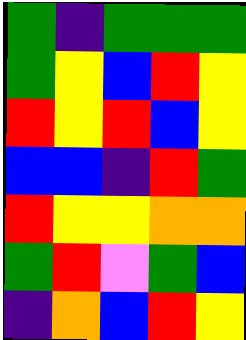[["green", "indigo", "green", "green", "green"], ["green", "yellow", "blue", "red", "yellow"], ["red", "yellow", "red", "blue", "yellow"], ["blue", "blue", "indigo", "red", "green"], ["red", "yellow", "yellow", "orange", "orange"], ["green", "red", "violet", "green", "blue"], ["indigo", "orange", "blue", "red", "yellow"]]